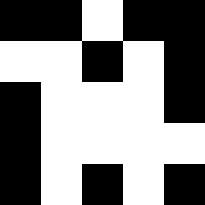[["black", "black", "white", "black", "black"], ["white", "white", "black", "white", "black"], ["black", "white", "white", "white", "black"], ["black", "white", "white", "white", "white"], ["black", "white", "black", "white", "black"]]